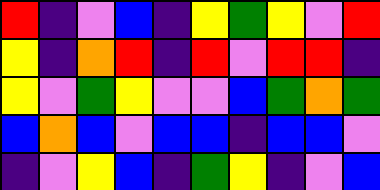[["red", "indigo", "violet", "blue", "indigo", "yellow", "green", "yellow", "violet", "red"], ["yellow", "indigo", "orange", "red", "indigo", "red", "violet", "red", "red", "indigo"], ["yellow", "violet", "green", "yellow", "violet", "violet", "blue", "green", "orange", "green"], ["blue", "orange", "blue", "violet", "blue", "blue", "indigo", "blue", "blue", "violet"], ["indigo", "violet", "yellow", "blue", "indigo", "green", "yellow", "indigo", "violet", "blue"]]